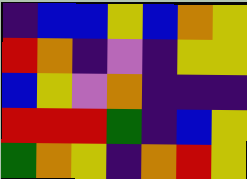[["indigo", "blue", "blue", "yellow", "blue", "orange", "yellow"], ["red", "orange", "indigo", "violet", "indigo", "yellow", "yellow"], ["blue", "yellow", "violet", "orange", "indigo", "indigo", "indigo"], ["red", "red", "red", "green", "indigo", "blue", "yellow"], ["green", "orange", "yellow", "indigo", "orange", "red", "yellow"]]